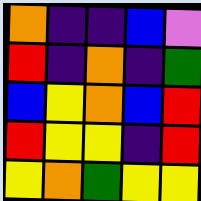[["orange", "indigo", "indigo", "blue", "violet"], ["red", "indigo", "orange", "indigo", "green"], ["blue", "yellow", "orange", "blue", "red"], ["red", "yellow", "yellow", "indigo", "red"], ["yellow", "orange", "green", "yellow", "yellow"]]